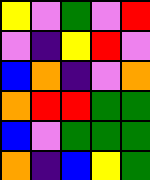[["yellow", "violet", "green", "violet", "red"], ["violet", "indigo", "yellow", "red", "violet"], ["blue", "orange", "indigo", "violet", "orange"], ["orange", "red", "red", "green", "green"], ["blue", "violet", "green", "green", "green"], ["orange", "indigo", "blue", "yellow", "green"]]